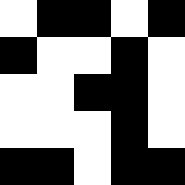[["white", "black", "black", "white", "black"], ["black", "white", "white", "black", "white"], ["white", "white", "black", "black", "white"], ["white", "white", "white", "black", "white"], ["black", "black", "white", "black", "black"]]